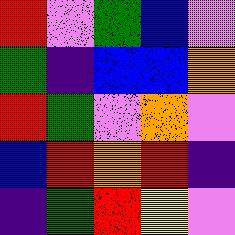[["red", "violet", "green", "blue", "violet"], ["green", "indigo", "blue", "blue", "orange"], ["red", "green", "violet", "orange", "violet"], ["blue", "red", "orange", "red", "indigo"], ["indigo", "green", "red", "yellow", "violet"]]